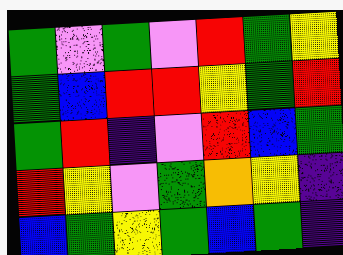[["green", "violet", "green", "violet", "red", "green", "yellow"], ["green", "blue", "red", "red", "yellow", "green", "red"], ["green", "red", "indigo", "violet", "red", "blue", "green"], ["red", "yellow", "violet", "green", "orange", "yellow", "indigo"], ["blue", "green", "yellow", "green", "blue", "green", "indigo"]]